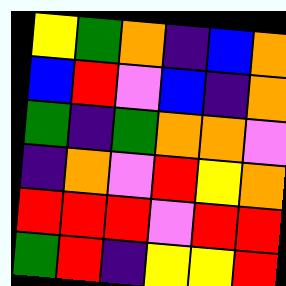[["yellow", "green", "orange", "indigo", "blue", "orange"], ["blue", "red", "violet", "blue", "indigo", "orange"], ["green", "indigo", "green", "orange", "orange", "violet"], ["indigo", "orange", "violet", "red", "yellow", "orange"], ["red", "red", "red", "violet", "red", "red"], ["green", "red", "indigo", "yellow", "yellow", "red"]]